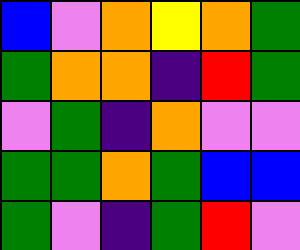[["blue", "violet", "orange", "yellow", "orange", "green"], ["green", "orange", "orange", "indigo", "red", "green"], ["violet", "green", "indigo", "orange", "violet", "violet"], ["green", "green", "orange", "green", "blue", "blue"], ["green", "violet", "indigo", "green", "red", "violet"]]